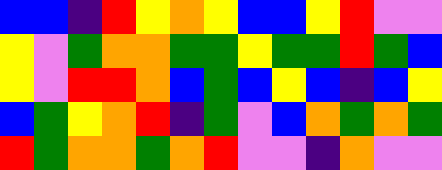[["blue", "blue", "indigo", "red", "yellow", "orange", "yellow", "blue", "blue", "yellow", "red", "violet", "violet"], ["yellow", "violet", "green", "orange", "orange", "green", "green", "yellow", "green", "green", "red", "green", "blue"], ["yellow", "violet", "red", "red", "orange", "blue", "green", "blue", "yellow", "blue", "indigo", "blue", "yellow"], ["blue", "green", "yellow", "orange", "red", "indigo", "green", "violet", "blue", "orange", "green", "orange", "green"], ["red", "green", "orange", "orange", "green", "orange", "red", "violet", "violet", "indigo", "orange", "violet", "violet"]]